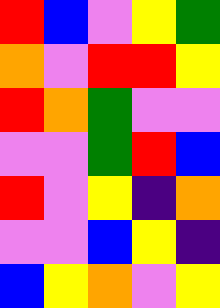[["red", "blue", "violet", "yellow", "green"], ["orange", "violet", "red", "red", "yellow"], ["red", "orange", "green", "violet", "violet"], ["violet", "violet", "green", "red", "blue"], ["red", "violet", "yellow", "indigo", "orange"], ["violet", "violet", "blue", "yellow", "indigo"], ["blue", "yellow", "orange", "violet", "yellow"]]